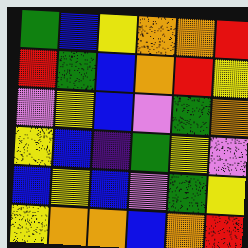[["green", "blue", "yellow", "orange", "orange", "red"], ["red", "green", "blue", "orange", "red", "yellow"], ["violet", "yellow", "blue", "violet", "green", "orange"], ["yellow", "blue", "indigo", "green", "yellow", "violet"], ["blue", "yellow", "blue", "violet", "green", "yellow"], ["yellow", "orange", "orange", "blue", "orange", "red"]]